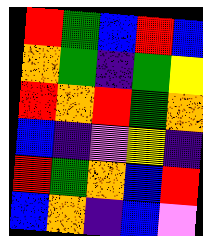[["red", "green", "blue", "red", "blue"], ["orange", "green", "indigo", "green", "yellow"], ["red", "orange", "red", "green", "orange"], ["blue", "indigo", "violet", "yellow", "indigo"], ["red", "green", "orange", "blue", "red"], ["blue", "orange", "indigo", "blue", "violet"]]